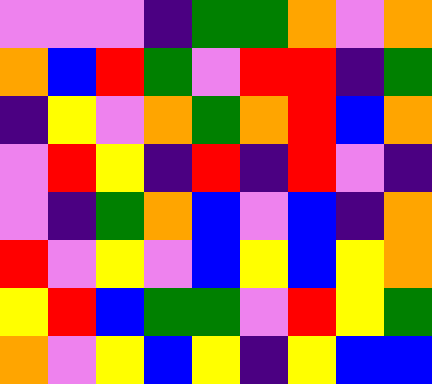[["violet", "violet", "violet", "indigo", "green", "green", "orange", "violet", "orange"], ["orange", "blue", "red", "green", "violet", "red", "red", "indigo", "green"], ["indigo", "yellow", "violet", "orange", "green", "orange", "red", "blue", "orange"], ["violet", "red", "yellow", "indigo", "red", "indigo", "red", "violet", "indigo"], ["violet", "indigo", "green", "orange", "blue", "violet", "blue", "indigo", "orange"], ["red", "violet", "yellow", "violet", "blue", "yellow", "blue", "yellow", "orange"], ["yellow", "red", "blue", "green", "green", "violet", "red", "yellow", "green"], ["orange", "violet", "yellow", "blue", "yellow", "indigo", "yellow", "blue", "blue"]]